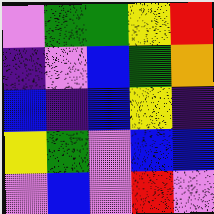[["violet", "green", "green", "yellow", "red"], ["indigo", "violet", "blue", "green", "orange"], ["blue", "indigo", "blue", "yellow", "indigo"], ["yellow", "green", "violet", "blue", "blue"], ["violet", "blue", "violet", "red", "violet"]]